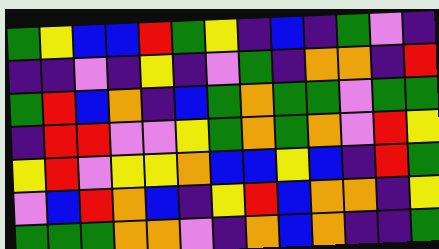[["green", "yellow", "blue", "blue", "red", "green", "yellow", "indigo", "blue", "indigo", "green", "violet", "indigo"], ["indigo", "indigo", "violet", "indigo", "yellow", "indigo", "violet", "green", "indigo", "orange", "orange", "indigo", "red"], ["green", "red", "blue", "orange", "indigo", "blue", "green", "orange", "green", "green", "violet", "green", "green"], ["indigo", "red", "red", "violet", "violet", "yellow", "green", "orange", "green", "orange", "violet", "red", "yellow"], ["yellow", "red", "violet", "yellow", "yellow", "orange", "blue", "blue", "yellow", "blue", "indigo", "red", "green"], ["violet", "blue", "red", "orange", "blue", "indigo", "yellow", "red", "blue", "orange", "orange", "indigo", "yellow"], ["green", "green", "green", "orange", "orange", "violet", "indigo", "orange", "blue", "orange", "indigo", "indigo", "green"]]